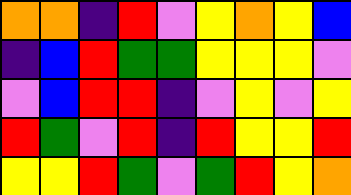[["orange", "orange", "indigo", "red", "violet", "yellow", "orange", "yellow", "blue"], ["indigo", "blue", "red", "green", "green", "yellow", "yellow", "yellow", "violet"], ["violet", "blue", "red", "red", "indigo", "violet", "yellow", "violet", "yellow"], ["red", "green", "violet", "red", "indigo", "red", "yellow", "yellow", "red"], ["yellow", "yellow", "red", "green", "violet", "green", "red", "yellow", "orange"]]